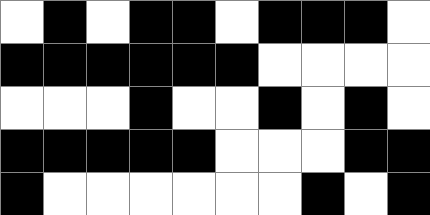[["white", "black", "white", "black", "black", "white", "black", "black", "black", "white"], ["black", "black", "black", "black", "black", "black", "white", "white", "white", "white"], ["white", "white", "white", "black", "white", "white", "black", "white", "black", "white"], ["black", "black", "black", "black", "black", "white", "white", "white", "black", "black"], ["black", "white", "white", "white", "white", "white", "white", "black", "white", "black"]]